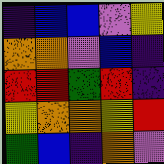[["indigo", "blue", "blue", "violet", "yellow"], ["orange", "orange", "violet", "blue", "indigo"], ["red", "red", "green", "red", "indigo"], ["yellow", "orange", "orange", "yellow", "red"], ["green", "blue", "indigo", "orange", "violet"]]